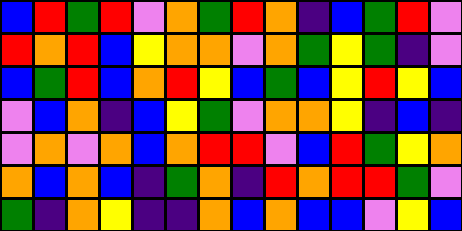[["blue", "red", "green", "red", "violet", "orange", "green", "red", "orange", "indigo", "blue", "green", "red", "violet"], ["red", "orange", "red", "blue", "yellow", "orange", "orange", "violet", "orange", "green", "yellow", "green", "indigo", "violet"], ["blue", "green", "red", "blue", "orange", "red", "yellow", "blue", "green", "blue", "yellow", "red", "yellow", "blue"], ["violet", "blue", "orange", "indigo", "blue", "yellow", "green", "violet", "orange", "orange", "yellow", "indigo", "blue", "indigo"], ["violet", "orange", "violet", "orange", "blue", "orange", "red", "red", "violet", "blue", "red", "green", "yellow", "orange"], ["orange", "blue", "orange", "blue", "indigo", "green", "orange", "indigo", "red", "orange", "red", "red", "green", "violet"], ["green", "indigo", "orange", "yellow", "indigo", "indigo", "orange", "blue", "orange", "blue", "blue", "violet", "yellow", "blue"]]